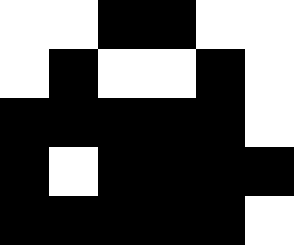[["white", "white", "black", "black", "white", "white"], ["white", "black", "white", "white", "black", "white"], ["black", "black", "black", "black", "black", "white"], ["black", "white", "black", "black", "black", "black"], ["black", "black", "black", "black", "black", "white"]]